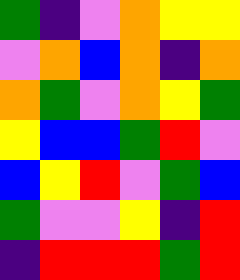[["green", "indigo", "violet", "orange", "yellow", "yellow"], ["violet", "orange", "blue", "orange", "indigo", "orange"], ["orange", "green", "violet", "orange", "yellow", "green"], ["yellow", "blue", "blue", "green", "red", "violet"], ["blue", "yellow", "red", "violet", "green", "blue"], ["green", "violet", "violet", "yellow", "indigo", "red"], ["indigo", "red", "red", "red", "green", "red"]]